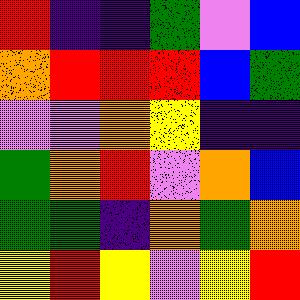[["red", "indigo", "indigo", "green", "violet", "blue"], ["orange", "red", "red", "red", "blue", "green"], ["violet", "violet", "orange", "yellow", "indigo", "indigo"], ["green", "orange", "red", "violet", "orange", "blue"], ["green", "green", "indigo", "orange", "green", "orange"], ["yellow", "red", "yellow", "violet", "yellow", "red"]]